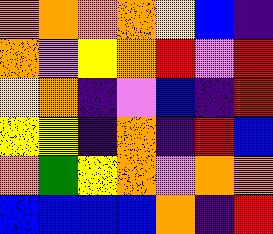[["orange", "orange", "orange", "orange", "yellow", "blue", "indigo"], ["orange", "violet", "yellow", "orange", "red", "violet", "red"], ["yellow", "orange", "indigo", "violet", "blue", "indigo", "red"], ["yellow", "yellow", "indigo", "orange", "indigo", "red", "blue"], ["orange", "green", "yellow", "orange", "violet", "orange", "orange"], ["blue", "blue", "blue", "blue", "orange", "indigo", "red"]]